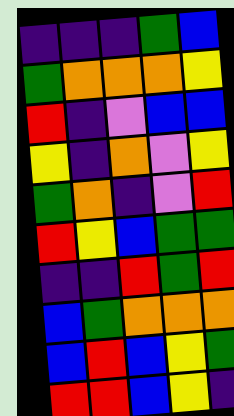[["indigo", "indigo", "indigo", "green", "blue"], ["green", "orange", "orange", "orange", "yellow"], ["red", "indigo", "violet", "blue", "blue"], ["yellow", "indigo", "orange", "violet", "yellow"], ["green", "orange", "indigo", "violet", "red"], ["red", "yellow", "blue", "green", "green"], ["indigo", "indigo", "red", "green", "red"], ["blue", "green", "orange", "orange", "orange"], ["blue", "red", "blue", "yellow", "green"], ["red", "red", "blue", "yellow", "indigo"]]